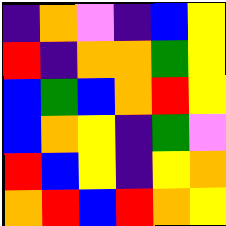[["indigo", "orange", "violet", "indigo", "blue", "yellow"], ["red", "indigo", "orange", "orange", "green", "yellow"], ["blue", "green", "blue", "orange", "red", "yellow"], ["blue", "orange", "yellow", "indigo", "green", "violet"], ["red", "blue", "yellow", "indigo", "yellow", "orange"], ["orange", "red", "blue", "red", "orange", "yellow"]]